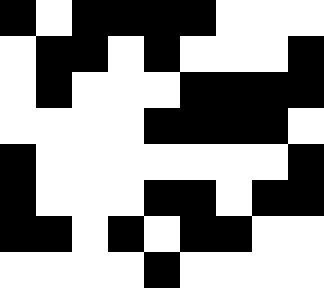[["black", "white", "black", "black", "black", "black", "white", "white", "white"], ["white", "black", "black", "white", "black", "white", "white", "white", "black"], ["white", "black", "white", "white", "white", "black", "black", "black", "black"], ["white", "white", "white", "white", "black", "black", "black", "black", "white"], ["black", "white", "white", "white", "white", "white", "white", "white", "black"], ["black", "white", "white", "white", "black", "black", "white", "black", "black"], ["black", "black", "white", "black", "white", "black", "black", "white", "white"], ["white", "white", "white", "white", "black", "white", "white", "white", "white"]]